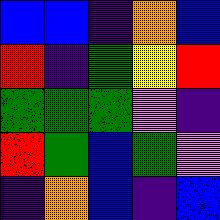[["blue", "blue", "indigo", "orange", "blue"], ["red", "indigo", "green", "yellow", "red"], ["green", "green", "green", "violet", "indigo"], ["red", "green", "blue", "green", "violet"], ["indigo", "orange", "blue", "indigo", "blue"]]